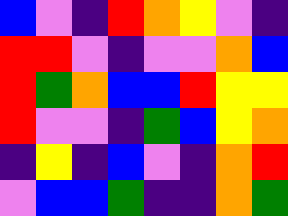[["blue", "violet", "indigo", "red", "orange", "yellow", "violet", "indigo"], ["red", "red", "violet", "indigo", "violet", "violet", "orange", "blue"], ["red", "green", "orange", "blue", "blue", "red", "yellow", "yellow"], ["red", "violet", "violet", "indigo", "green", "blue", "yellow", "orange"], ["indigo", "yellow", "indigo", "blue", "violet", "indigo", "orange", "red"], ["violet", "blue", "blue", "green", "indigo", "indigo", "orange", "green"]]